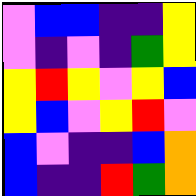[["violet", "blue", "blue", "indigo", "indigo", "yellow"], ["violet", "indigo", "violet", "indigo", "green", "yellow"], ["yellow", "red", "yellow", "violet", "yellow", "blue"], ["yellow", "blue", "violet", "yellow", "red", "violet"], ["blue", "violet", "indigo", "indigo", "blue", "orange"], ["blue", "indigo", "indigo", "red", "green", "orange"]]